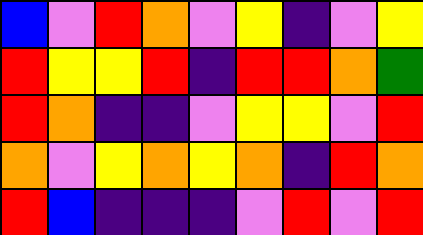[["blue", "violet", "red", "orange", "violet", "yellow", "indigo", "violet", "yellow"], ["red", "yellow", "yellow", "red", "indigo", "red", "red", "orange", "green"], ["red", "orange", "indigo", "indigo", "violet", "yellow", "yellow", "violet", "red"], ["orange", "violet", "yellow", "orange", "yellow", "orange", "indigo", "red", "orange"], ["red", "blue", "indigo", "indigo", "indigo", "violet", "red", "violet", "red"]]